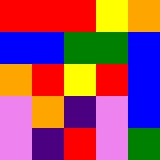[["red", "red", "red", "yellow", "orange"], ["blue", "blue", "green", "green", "blue"], ["orange", "red", "yellow", "red", "blue"], ["violet", "orange", "indigo", "violet", "blue"], ["violet", "indigo", "red", "violet", "green"]]